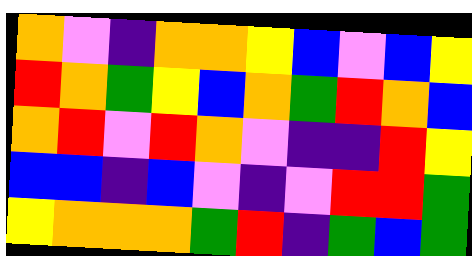[["orange", "violet", "indigo", "orange", "orange", "yellow", "blue", "violet", "blue", "yellow"], ["red", "orange", "green", "yellow", "blue", "orange", "green", "red", "orange", "blue"], ["orange", "red", "violet", "red", "orange", "violet", "indigo", "indigo", "red", "yellow"], ["blue", "blue", "indigo", "blue", "violet", "indigo", "violet", "red", "red", "green"], ["yellow", "orange", "orange", "orange", "green", "red", "indigo", "green", "blue", "green"]]